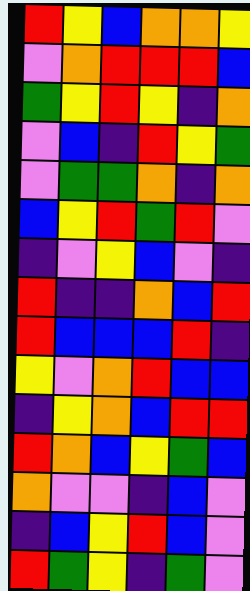[["red", "yellow", "blue", "orange", "orange", "yellow"], ["violet", "orange", "red", "red", "red", "blue"], ["green", "yellow", "red", "yellow", "indigo", "orange"], ["violet", "blue", "indigo", "red", "yellow", "green"], ["violet", "green", "green", "orange", "indigo", "orange"], ["blue", "yellow", "red", "green", "red", "violet"], ["indigo", "violet", "yellow", "blue", "violet", "indigo"], ["red", "indigo", "indigo", "orange", "blue", "red"], ["red", "blue", "blue", "blue", "red", "indigo"], ["yellow", "violet", "orange", "red", "blue", "blue"], ["indigo", "yellow", "orange", "blue", "red", "red"], ["red", "orange", "blue", "yellow", "green", "blue"], ["orange", "violet", "violet", "indigo", "blue", "violet"], ["indigo", "blue", "yellow", "red", "blue", "violet"], ["red", "green", "yellow", "indigo", "green", "violet"]]